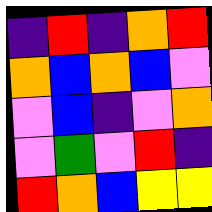[["indigo", "red", "indigo", "orange", "red"], ["orange", "blue", "orange", "blue", "violet"], ["violet", "blue", "indigo", "violet", "orange"], ["violet", "green", "violet", "red", "indigo"], ["red", "orange", "blue", "yellow", "yellow"]]